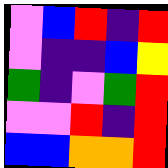[["violet", "blue", "red", "indigo", "red"], ["violet", "indigo", "indigo", "blue", "yellow"], ["green", "indigo", "violet", "green", "red"], ["violet", "violet", "red", "indigo", "red"], ["blue", "blue", "orange", "orange", "red"]]